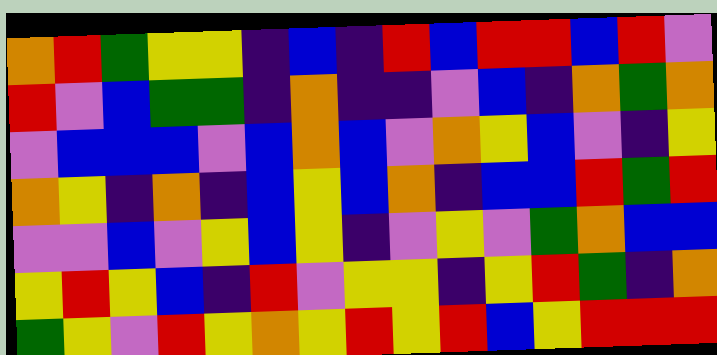[["orange", "red", "green", "yellow", "yellow", "indigo", "blue", "indigo", "red", "blue", "red", "red", "blue", "red", "violet"], ["red", "violet", "blue", "green", "green", "indigo", "orange", "indigo", "indigo", "violet", "blue", "indigo", "orange", "green", "orange"], ["violet", "blue", "blue", "blue", "violet", "blue", "orange", "blue", "violet", "orange", "yellow", "blue", "violet", "indigo", "yellow"], ["orange", "yellow", "indigo", "orange", "indigo", "blue", "yellow", "blue", "orange", "indigo", "blue", "blue", "red", "green", "red"], ["violet", "violet", "blue", "violet", "yellow", "blue", "yellow", "indigo", "violet", "yellow", "violet", "green", "orange", "blue", "blue"], ["yellow", "red", "yellow", "blue", "indigo", "red", "violet", "yellow", "yellow", "indigo", "yellow", "red", "green", "indigo", "orange"], ["green", "yellow", "violet", "red", "yellow", "orange", "yellow", "red", "yellow", "red", "blue", "yellow", "red", "red", "red"]]